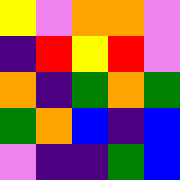[["yellow", "violet", "orange", "orange", "violet"], ["indigo", "red", "yellow", "red", "violet"], ["orange", "indigo", "green", "orange", "green"], ["green", "orange", "blue", "indigo", "blue"], ["violet", "indigo", "indigo", "green", "blue"]]